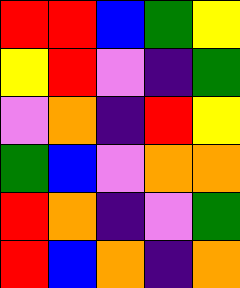[["red", "red", "blue", "green", "yellow"], ["yellow", "red", "violet", "indigo", "green"], ["violet", "orange", "indigo", "red", "yellow"], ["green", "blue", "violet", "orange", "orange"], ["red", "orange", "indigo", "violet", "green"], ["red", "blue", "orange", "indigo", "orange"]]